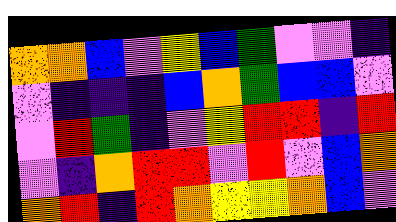[["orange", "orange", "blue", "violet", "yellow", "blue", "green", "violet", "violet", "indigo"], ["violet", "indigo", "indigo", "indigo", "blue", "orange", "green", "blue", "blue", "violet"], ["violet", "red", "green", "indigo", "violet", "yellow", "red", "red", "indigo", "red"], ["violet", "indigo", "orange", "red", "red", "violet", "red", "violet", "blue", "orange"], ["orange", "red", "indigo", "red", "orange", "yellow", "yellow", "orange", "blue", "violet"]]